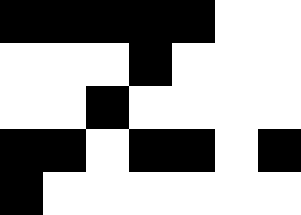[["black", "black", "black", "black", "black", "white", "white"], ["white", "white", "white", "black", "white", "white", "white"], ["white", "white", "black", "white", "white", "white", "white"], ["black", "black", "white", "black", "black", "white", "black"], ["black", "white", "white", "white", "white", "white", "white"]]